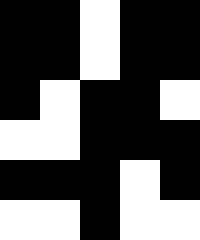[["black", "black", "white", "black", "black"], ["black", "black", "white", "black", "black"], ["black", "white", "black", "black", "white"], ["white", "white", "black", "black", "black"], ["black", "black", "black", "white", "black"], ["white", "white", "black", "white", "white"]]